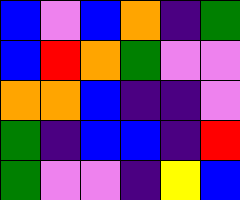[["blue", "violet", "blue", "orange", "indigo", "green"], ["blue", "red", "orange", "green", "violet", "violet"], ["orange", "orange", "blue", "indigo", "indigo", "violet"], ["green", "indigo", "blue", "blue", "indigo", "red"], ["green", "violet", "violet", "indigo", "yellow", "blue"]]